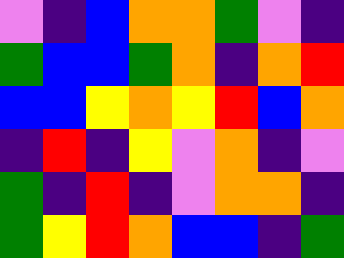[["violet", "indigo", "blue", "orange", "orange", "green", "violet", "indigo"], ["green", "blue", "blue", "green", "orange", "indigo", "orange", "red"], ["blue", "blue", "yellow", "orange", "yellow", "red", "blue", "orange"], ["indigo", "red", "indigo", "yellow", "violet", "orange", "indigo", "violet"], ["green", "indigo", "red", "indigo", "violet", "orange", "orange", "indigo"], ["green", "yellow", "red", "orange", "blue", "blue", "indigo", "green"]]